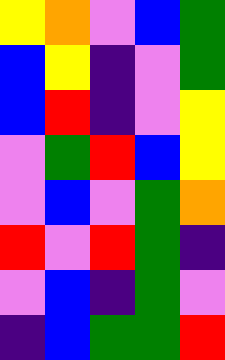[["yellow", "orange", "violet", "blue", "green"], ["blue", "yellow", "indigo", "violet", "green"], ["blue", "red", "indigo", "violet", "yellow"], ["violet", "green", "red", "blue", "yellow"], ["violet", "blue", "violet", "green", "orange"], ["red", "violet", "red", "green", "indigo"], ["violet", "blue", "indigo", "green", "violet"], ["indigo", "blue", "green", "green", "red"]]